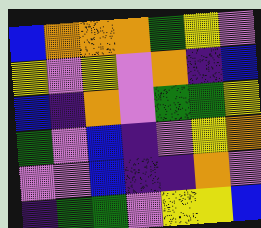[["blue", "orange", "orange", "orange", "green", "yellow", "violet"], ["yellow", "violet", "yellow", "violet", "orange", "indigo", "blue"], ["blue", "indigo", "orange", "violet", "green", "green", "yellow"], ["green", "violet", "blue", "indigo", "violet", "yellow", "orange"], ["violet", "violet", "blue", "indigo", "indigo", "orange", "violet"], ["indigo", "green", "green", "violet", "yellow", "yellow", "blue"]]